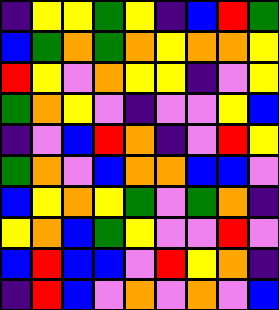[["indigo", "yellow", "yellow", "green", "yellow", "indigo", "blue", "red", "green"], ["blue", "green", "orange", "green", "orange", "yellow", "orange", "orange", "yellow"], ["red", "yellow", "violet", "orange", "yellow", "yellow", "indigo", "violet", "yellow"], ["green", "orange", "yellow", "violet", "indigo", "violet", "violet", "yellow", "blue"], ["indigo", "violet", "blue", "red", "orange", "indigo", "violet", "red", "yellow"], ["green", "orange", "violet", "blue", "orange", "orange", "blue", "blue", "violet"], ["blue", "yellow", "orange", "yellow", "green", "violet", "green", "orange", "indigo"], ["yellow", "orange", "blue", "green", "yellow", "violet", "violet", "red", "violet"], ["blue", "red", "blue", "blue", "violet", "red", "yellow", "orange", "indigo"], ["indigo", "red", "blue", "violet", "orange", "violet", "orange", "violet", "blue"]]